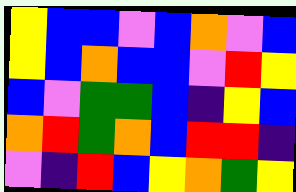[["yellow", "blue", "blue", "violet", "blue", "orange", "violet", "blue"], ["yellow", "blue", "orange", "blue", "blue", "violet", "red", "yellow"], ["blue", "violet", "green", "green", "blue", "indigo", "yellow", "blue"], ["orange", "red", "green", "orange", "blue", "red", "red", "indigo"], ["violet", "indigo", "red", "blue", "yellow", "orange", "green", "yellow"]]